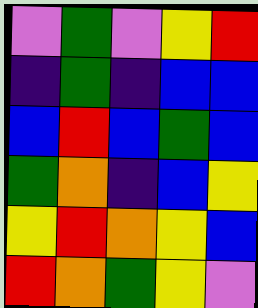[["violet", "green", "violet", "yellow", "red"], ["indigo", "green", "indigo", "blue", "blue"], ["blue", "red", "blue", "green", "blue"], ["green", "orange", "indigo", "blue", "yellow"], ["yellow", "red", "orange", "yellow", "blue"], ["red", "orange", "green", "yellow", "violet"]]